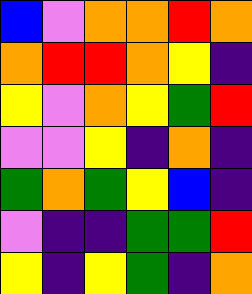[["blue", "violet", "orange", "orange", "red", "orange"], ["orange", "red", "red", "orange", "yellow", "indigo"], ["yellow", "violet", "orange", "yellow", "green", "red"], ["violet", "violet", "yellow", "indigo", "orange", "indigo"], ["green", "orange", "green", "yellow", "blue", "indigo"], ["violet", "indigo", "indigo", "green", "green", "red"], ["yellow", "indigo", "yellow", "green", "indigo", "orange"]]